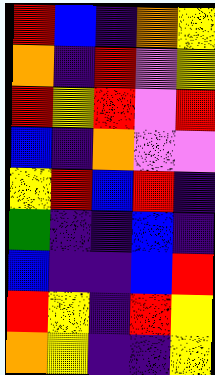[["red", "blue", "indigo", "orange", "yellow"], ["orange", "indigo", "red", "violet", "yellow"], ["red", "yellow", "red", "violet", "red"], ["blue", "indigo", "orange", "violet", "violet"], ["yellow", "red", "blue", "red", "indigo"], ["green", "indigo", "indigo", "blue", "indigo"], ["blue", "indigo", "indigo", "blue", "red"], ["red", "yellow", "indigo", "red", "yellow"], ["orange", "yellow", "indigo", "indigo", "yellow"]]